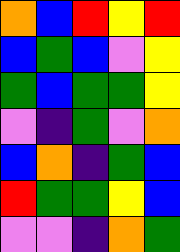[["orange", "blue", "red", "yellow", "red"], ["blue", "green", "blue", "violet", "yellow"], ["green", "blue", "green", "green", "yellow"], ["violet", "indigo", "green", "violet", "orange"], ["blue", "orange", "indigo", "green", "blue"], ["red", "green", "green", "yellow", "blue"], ["violet", "violet", "indigo", "orange", "green"]]